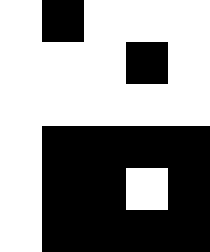[["white", "black", "white", "white", "white"], ["white", "white", "white", "black", "white"], ["white", "white", "white", "white", "white"], ["white", "black", "black", "black", "black"], ["white", "black", "black", "white", "black"], ["white", "black", "black", "black", "black"]]